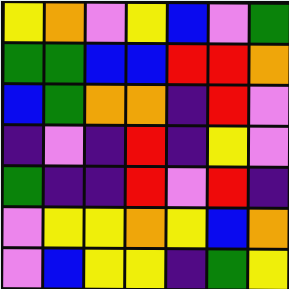[["yellow", "orange", "violet", "yellow", "blue", "violet", "green"], ["green", "green", "blue", "blue", "red", "red", "orange"], ["blue", "green", "orange", "orange", "indigo", "red", "violet"], ["indigo", "violet", "indigo", "red", "indigo", "yellow", "violet"], ["green", "indigo", "indigo", "red", "violet", "red", "indigo"], ["violet", "yellow", "yellow", "orange", "yellow", "blue", "orange"], ["violet", "blue", "yellow", "yellow", "indigo", "green", "yellow"]]